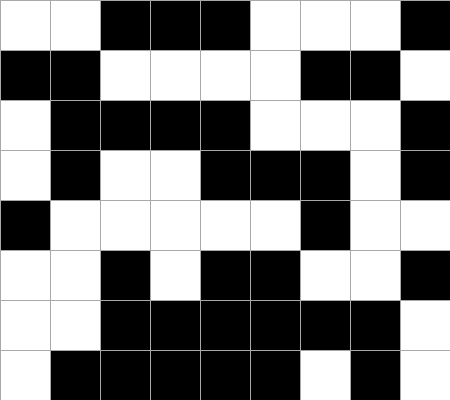[["white", "white", "black", "black", "black", "white", "white", "white", "black"], ["black", "black", "white", "white", "white", "white", "black", "black", "white"], ["white", "black", "black", "black", "black", "white", "white", "white", "black"], ["white", "black", "white", "white", "black", "black", "black", "white", "black"], ["black", "white", "white", "white", "white", "white", "black", "white", "white"], ["white", "white", "black", "white", "black", "black", "white", "white", "black"], ["white", "white", "black", "black", "black", "black", "black", "black", "white"], ["white", "black", "black", "black", "black", "black", "white", "black", "white"]]